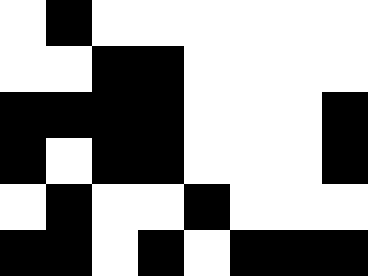[["white", "black", "white", "white", "white", "white", "white", "white"], ["white", "white", "black", "black", "white", "white", "white", "white"], ["black", "black", "black", "black", "white", "white", "white", "black"], ["black", "white", "black", "black", "white", "white", "white", "black"], ["white", "black", "white", "white", "black", "white", "white", "white"], ["black", "black", "white", "black", "white", "black", "black", "black"]]